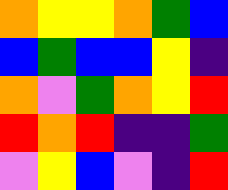[["orange", "yellow", "yellow", "orange", "green", "blue"], ["blue", "green", "blue", "blue", "yellow", "indigo"], ["orange", "violet", "green", "orange", "yellow", "red"], ["red", "orange", "red", "indigo", "indigo", "green"], ["violet", "yellow", "blue", "violet", "indigo", "red"]]